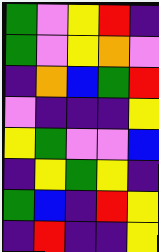[["green", "violet", "yellow", "red", "indigo"], ["green", "violet", "yellow", "orange", "violet"], ["indigo", "orange", "blue", "green", "red"], ["violet", "indigo", "indigo", "indigo", "yellow"], ["yellow", "green", "violet", "violet", "blue"], ["indigo", "yellow", "green", "yellow", "indigo"], ["green", "blue", "indigo", "red", "yellow"], ["indigo", "red", "indigo", "indigo", "yellow"]]